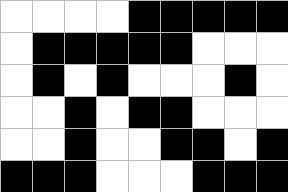[["white", "white", "white", "white", "black", "black", "black", "black", "black"], ["white", "black", "black", "black", "black", "black", "white", "white", "white"], ["white", "black", "white", "black", "white", "white", "white", "black", "white"], ["white", "white", "black", "white", "black", "black", "white", "white", "white"], ["white", "white", "black", "white", "white", "black", "black", "white", "black"], ["black", "black", "black", "white", "white", "white", "black", "black", "black"]]